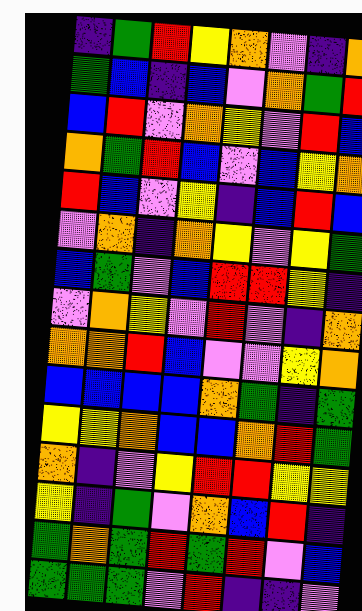[["indigo", "green", "red", "yellow", "orange", "violet", "indigo", "orange"], ["green", "blue", "indigo", "blue", "violet", "orange", "green", "red"], ["blue", "red", "violet", "orange", "yellow", "violet", "red", "blue"], ["orange", "green", "red", "blue", "violet", "blue", "yellow", "orange"], ["red", "blue", "violet", "yellow", "indigo", "blue", "red", "blue"], ["violet", "orange", "indigo", "orange", "yellow", "violet", "yellow", "green"], ["blue", "green", "violet", "blue", "red", "red", "yellow", "indigo"], ["violet", "orange", "yellow", "violet", "red", "violet", "indigo", "orange"], ["orange", "orange", "red", "blue", "violet", "violet", "yellow", "orange"], ["blue", "blue", "blue", "blue", "orange", "green", "indigo", "green"], ["yellow", "yellow", "orange", "blue", "blue", "orange", "red", "green"], ["orange", "indigo", "violet", "yellow", "red", "red", "yellow", "yellow"], ["yellow", "indigo", "green", "violet", "orange", "blue", "red", "indigo"], ["green", "orange", "green", "red", "green", "red", "violet", "blue"], ["green", "green", "green", "violet", "red", "indigo", "indigo", "violet"]]